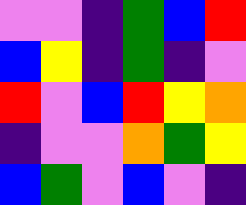[["violet", "violet", "indigo", "green", "blue", "red"], ["blue", "yellow", "indigo", "green", "indigo", "violet"], ["red", "violet", "blue", "red", "yellow", "orange"], ["indigo", "violet", "violet", "orange", "green", "yellow"], ["blue", "green", "violet", "blue", "violet", "indigo"]]